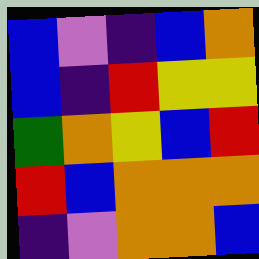[["blue", "violet", "indigo", "blue", "orange"], ["blue", "indigo", "red", "yellow", "yellow"], ["green", "orange", "yellow", "blue", "red"], ["red", "blue", "orange", "orange", "orange"], ["indigo", "violet", "orange", "orange", "blue"]]